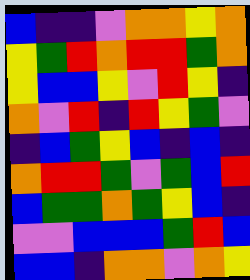[["blue", "indigo", "indigo", "violet", "orange", "orange", "yellow", "orange"], ["yellow", "green", "red", "orange", "red", "red", "green", "orange"], ["yellow", "blue", "blue", "yellow", "violet", "red", "yellow", "indigo"], ["orange", "violet", "red", "indigo", "red", "yellow", "green", "violet"], ["indigo", "blue", "green", "yellow", "blue", "indigo", "blue", "indigo"], ["orange", "red", "red", "green", "violet", "green", "blue", "red"], ["blue", "green", "green", "orange", "green", "yellow", "blue", "indigo"], ["violet", "violet", "blue", "blue", "blue", "green", "red", "blue"], ["blue", "blue", "indigo", "orange", "orange", "violet", "orange", "yellow"]]